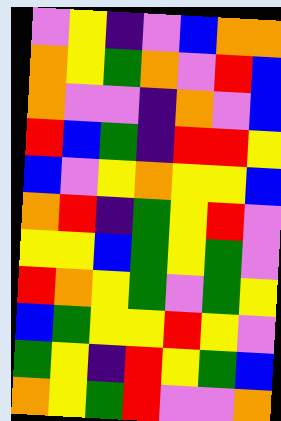[["violet", "yellow", "indigo", "violet", "blue", "orange", "orange"], ["orange", "yellow", "green", "orange", "violet", "red", "blue"], ["orange", "violet", "violet", "indigo", "orange", "violet", "blue"], ["red", "blue", "green", "indigo", "red", "red", "yellow"], ["blue", "violet", "yellow", "orange", "yellow", "yellow", "blue"], ["orange", "red", "indigo", "green", "yellow", "red", "violet"], ["yellow", "yellow", "blue", "green", "yellow", "green", "violet"], ["red", "orange", "yellow", "green", "violet", "green", "yellow"], ["blue", "green", "yellow", "yellow", "red", "yellow", "violet"], ["green", "yellow", "indigo", "red", "yellow", "green", "blue"], ["orange", "yellow", "green", "red", "violet", "violet", "orange"]]